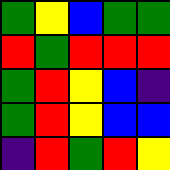[["green", "yellow", "blue", "green", "green"], ["red", "green", "red", "red", "red"], ["green", "red", "yellow", "blue", "indigo"], ["green", "red", "yellow", "blue", "blue"], ["indigo", "red", "green", "red", "yellow"]]